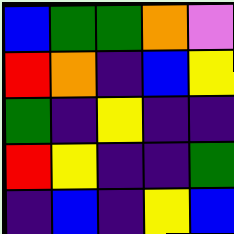[["blue", "green", "green", "orange", "violet"], ["red", "orange", "indigo", "blue", "yellow"], ["green", "indigo", "yellow", "indigo", "indigo"], ["red", "yellow", "indigo", "indigo", "green"], ["indigo", "blue", "indigo", "yellow", "blue"]]